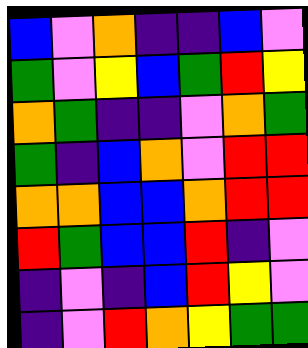[["blue", "violet", "orange", "indigo", "indigo", "blue", "violet"], ["green", "violet", "yellow", "blue", "green", "red", "yellow"], ["orange", "green", "indigo", "indigo", "violet", "orange", "green"], ["green", "indigo", "blue", "orange", "violet", "red", "red"], ["orange", "orange", "blue", "blue", "orange", "red", "red"], ["red", "green", "blue", "blue", "red", "indigo", "violet"], ["indigo", "violet", "indigo", "blue", "red", "yellow", "violet"], ["indigo", "violet", "red", "orange", "yellow", "green", "green"]]